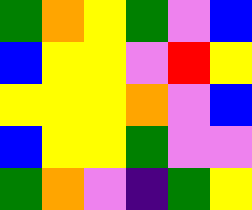[["green", "orange", "yellow", "green", "violet", "blue"], ["blue", "yellow", "yellow", "violet", "red", "yellow"], ["yellow", "yellow", "yellow", "orange", "violet", "blue"], ["blue", "yellow", "yellow", "green", "violet", "violet"], ["green", "orange", "violet", "indigo", "green", "yellow"]]